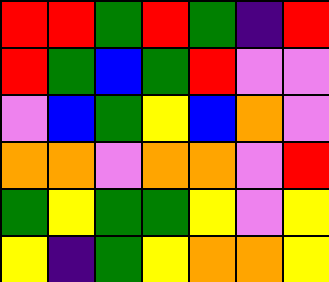[["red", "red", "green", "red", "green", "indigo", "red"], ["red", "green", "blue", "green", "red", "violet", "violet"], ["violet", "blue", "green", "yellow", "blue", "orange", "violet"], ["orange", "orange", "violet", "orange", "orange", "violet", "red"], ["green", "yellow", "green", "green", "yellow", "violet", "yellow"], ["yellow", "indigo", "green", "yellow", "orange", "orange", "yellow"]]